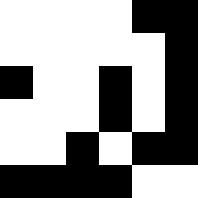[["white", "white", "white", "white", "black", "black"], ["white", "white", "white", "white", "white", "black"], ["black", "white", "white", "black", "white", "black"], ["white", "white", "white", "black", "white", "black"], ["white", "white", "black", "white", "black", "black"], ["black", "black", "black", "black", "white", "white"]]